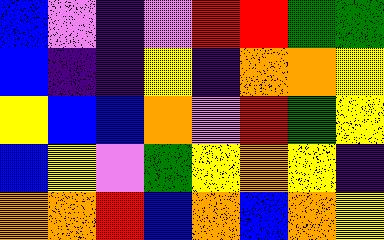[["blue", "violet", "indigo", "violet", "red", "red", "green", "green"], ["blue", "indigo", "indigo", "yellow", "indigo", "orange", "orange", "yellow"], ["yellow", "blue", "blue", "orange", "violet", "red", "green", "yellow"], ["blue", "yellow", "violet", "green", "yellow", "orange", "yellow", "indigo"], ["orange", "orange", "red", "blue", "orange", "blue", "orange", "yellow"]]